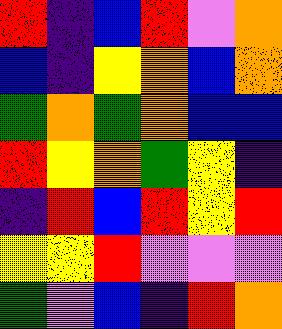[["red", "indigo", "blue", "red", "violet", "orange"], ["blue", "indigo", "yellow", "orange", "blue", "orange"], ["green", "orange", "green", "orange", "blue", "blue"], ["red", "yellow", "orange", "green", "yellow", "indigo"], ["indigo", "red", "blue", "red", "yellow", "red"], ["yellow", "yellow", "red", "violet", "violet", "violet"], ["green", "violet", "blue", "indigo", "red", "orange"]]